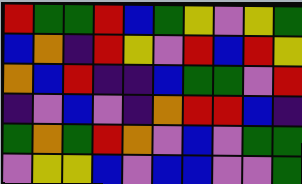[["red", "green", "green", "red", "blue", "green", "yellow", "violet", "yellow", "green"], ["blue", "orange", "indigo", "red", "yellow", "violet", "red", "blue", "red", "yellow"], ["orange", "blue", "red", "indigo", "indigo", "blue", "green", "green", "violet", "red"], ["indigo", "violet", "blue", "violet", "indigo", "orange", "red", "red", "blue", "indigo"], ["green", "orange", "green", "red", "orange", "violet", "blue", "violet", "green", "green"], ["violet", "yellow", "yellow", "blue", "violet", "blue", "blue", "violet", "violet", "green"]]